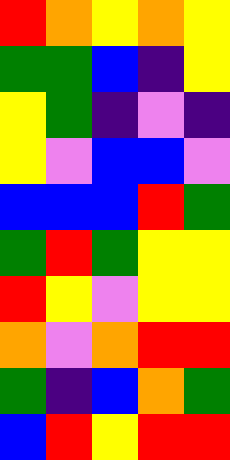[["red", "orange", "yellow", "orange", "yellow"], ["green", "green", "blue", "indigo", "yellow"], ["yellow", "green", "indigo", "violet", "indigo"], ["yellow", "violet", "blue", "blue", "violet"], ["blue", "blue", "blue", "red", "green"], ["green", "red", "green", "yellow", "yellow"], ["red", "yellow", "violet", "yellow", "yellow"], ["orange", "violet", "orange", "red", "red"], ["green", "indigo", "blue", "orange", "green"], ["blue", "red", "yellow", "red", "red"]]